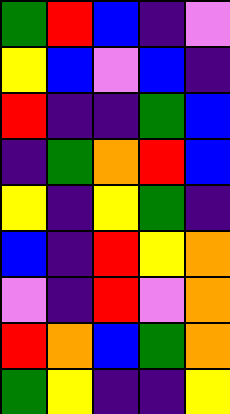[["green", "red", "blue", "indigo", "violet"], ["yellow", "blue", "violet", "blue", "indigo"], ["red", "indigo", "indigo", "green", "blue"], ["indigo", "green", "orange", "red", "blue"], ["yellow", "indigo", "yellow", "green", "indigo"], ["blue", "indigo", "red", "yellow", "orange"], ["violet", "indigo", "red", "violet", "orange"], ["red", "orange", "blue", "green", "orange"], ["green", "yellow", "indigo", "indigo", "yellow"]]